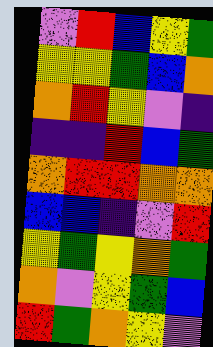[["violet", "red", "blue", "yellow", "green"], ["yellow", "yellow", "green", "blue", "orange"], ["orange", "red", "yellow", "violet", "indigo"], ["indigo", "indigo", "red", "blue", "green"], ["orange", "red", "red", "orange", "orange"], ["blue", "blue", "indigo", "violet", "red"], ["yellow", "green", "yellow", "orange", "green"], ["orange", "violet", "yellow", "green", "blue"], ["red", "green", "orange", "yellow", "violet"]]